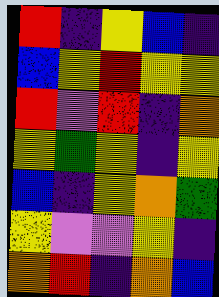[["red", "indigo", "yellow", "blue", "indigo"], ["blue", "yellow", "red", "yellow", "yellow"], ["red", "violet", "red", "indigo", "orange"], ["yellow", "green", "yellow", "indigo", "yellow"], ["blue", "indigo", "yellow", "orange", "green"], ["yellow", "violet", "violet", "yellow", "indigo"], ["orange", "red", "indigo", "orange", "blue"]]